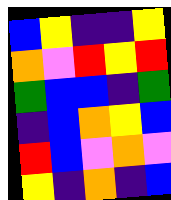[["blue", "yellow", "indigo", "indigo", "yellow"], ["orange", "violet", "red", "yellow", "red"], ["green", "blue", "blue", "indigo", "green"], ["indigo", "blue", "orange", "yellow", "blue"], ["red", "blue", "violet", "orange", "violet"], ["yellow", "indigo", "orange", "indigo", "blue"]]